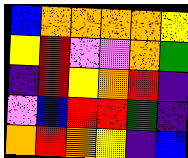[["blue", "orange", "orange", "orange", "orange", "yellow"], ["yellow", "red", "violet", "violet", "orange", "green"], ["indigo", "red", "yellow", "orange", "red", "indigo"], ["violet", "blue", "red", "red", "green", "indigo"], ["orange", "red", "orange", "yellow", "indigo", "blue"]]